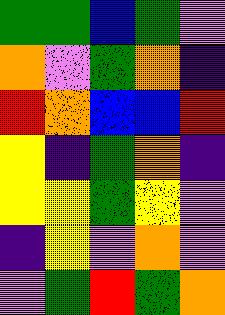[["green", "green", "blue", "green", "violet"], ["orange", "violet", "green", "orange", "indigo"], ["red", "orange", "blue", "blue", "red"], ["yellow", "indigo", "green", "orange", "indigo"], ["yellow", "yellow", "green", "yellow", "violet"], ["indigo", "yellow", "violet", "orange", "violet"], ["violet", "green", "red", "green", "orange"]]